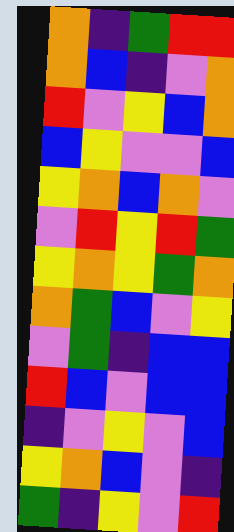[["orange", "indigo", "green", "red", "red"], ["orange", "blue", "indigo", "violet", "orange"], ["red", "violet", "yellow", "blue", "orange"], ["blue", "yellow", "violet", "violet", "blue"], ["yellow", "orange", "blue", "orange", "violet"], ["violet", "red", "yellow", "red", "green"], ["yellow", "orange", "yellow", "green", "orange"], ["orange", "green", "blue", "violet", "yellow"], ["violet", "green", "indigo", "blue", "blue"], ["red", "blue", "violet", "blue", "blue"], ["indigo", "violet", "yellow", "violet", "blue"], ["yellow", "orange", "blue", "violet", "indigo"], ["green", "indigo", "yellow", "violet", "red"]]